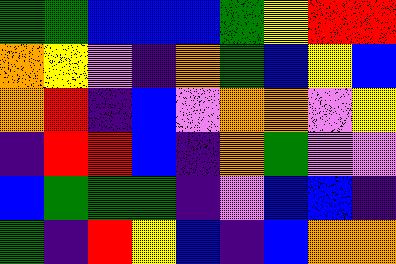[["green", "green", "blue", "blue", "blue", "green", "yellow", "red", "red"], ["orange", "yellow", "violet", "indigo", "orange", "green", "blue", "yellow", "blue"], ["orange", "red", "indigo", "blue", "violet", "orange", "orange", "violet", "yellow"], ["indigo", "red", "red", "blue", "indigo", "orange", "green", "violet", "violet"], ["blue", "green", "green", "green", "indigo", "violet", "blue", "blue", "indigo"], ["green", "indigo", "red", "yellow", "blue", "indigo", "blue", "orange", "orange"]]